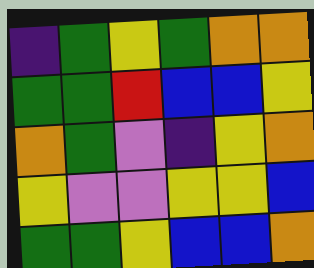[["indigo", "green", "yellow", "green", "orange", "orange"], ["green", "green", "red", "blue", "blue", "yellow"], ["orange", "green", "violet", "indigo", "yellow", "orange"], ["yellow", "violet", "violet", "yellow", "yellow", "blue"], ["green", "green", "yellow", "blue", "blue", "orange"]]